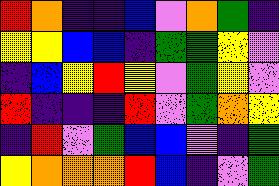[["red", "orange", "indigo", "indigo", "blue", "violet", "orange", "green", "indigo"], ["yellow", "yellow", "blue", "blue", "indigo", "green", "green", "yellow", "violet"], ["indigo", "blue", "yellow", "red", "yellow", "violet", "green", "yellow", "violet"], ["red", "indigo", "indigo", "indigo", "red", "violet", "green", "orange", "yellow"], ["indigo", "red", "violet", "green", "blue", "blue", "violet", "indigo", "green"], ["yellow", "orange", "orange", "orange", "red", "blue", "indigo", "violet", "green"]]